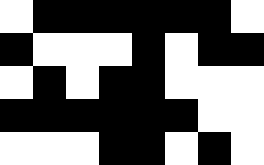[["white", "black", "black", "black", "black", "black", "black", "white"], ["black", "white", "white", "white", "black", "white", "black", "black"], ["white", "black", "white", "black", "black", "white", "white", "white"], ["black", "black", "black", "black", "black", "black", "white", "white"], ["white", "white", "white", "black", "black", "white", "black", "white"]]